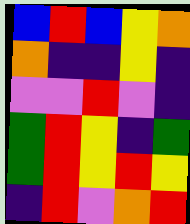[["blue", "red", "blue", "yellow", "orange"], ["orange", "indigo", "indigo", "yellow", "indigo"], ["violet", "violet", "red", "violet", "indigo"], ["green", "red", "yellow", "indigo", "green"], ["green", "red", "yellow", "red", "yellow"], ["indigo", "red", "violet", "orange", "red"]]